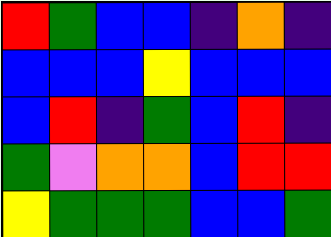[["red", "green", "blue", "blue", "indigo", "orange", "indigo"], ["blue", "blue", "blue", "yellow", "blue", "blue", "blue"], ["blue", "red", "indigo", "green", "blue", "red", "indigo"], ["green", "violet", "orange", "orange", "blue", "red", "red"], ["yellow", "green", "green", "green", "blue", "blue", "green"]]